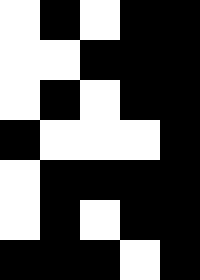[["white", "black", "white", "black", "black"], ["white", "white", "black", "black", "black"], ["white", "black", "white", "black", "black"], ["black", "white", "white", "white", "black"], ["white", "black", "black", "black", "black"], ["white", "black", "white", "black", "black"], ["black", "black", "black", "white", "black"]]